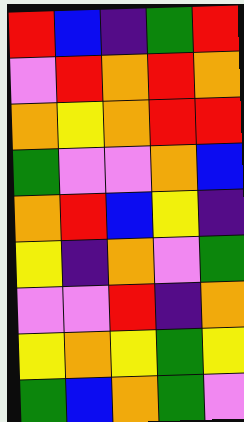[["red", "blue", "indigo", "green", "red"], ["violet", "red", "orange", "red", "orange"], ["orange", "yellow", "orange", "red", "red"], ["green", "violet", "violet", "orange", "blue"], ["orange", "red", "blue", "yellow", "indigo"], ["yellow", "indigo", "orange", "violet", "green"], ["violet", "violet", "red", "indigo", "orange"], ["yellow", "orange", "yellow", "green", "yellow"], ["green", "blue", "orange", "green", "violet"]]